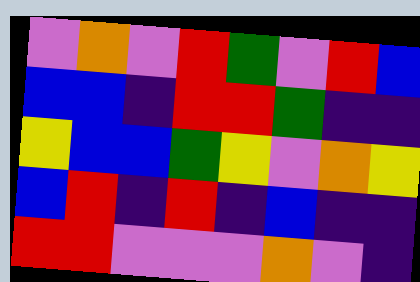[["violet", "orange", "violet", "red", "green", "violet", "red", "blue"], ["blue", "blue", "indigo", "red", "red", "green", "indigo", "indigo"], ["yellow", "blue", "blue", "green", "yellow", "violet", "orange", "yellow"], ["blue", "red", "indigo", "red", "indigo", "blue", "indigo", "indigo"], ["red", "red", "violet", "violet", "violet", "orange", "violet", "indigo"]]